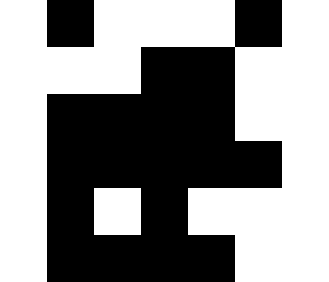[["white", "black", "white", "white", "white", "black", "white"], ["white", "white", "white", "black", "black", "white", "white"], ["white", "black", "black", "black", "black", "white", "white"], ["white", "black", "black", "black", "black", "black", "white"], ["white", "black", "white", "black", "white", "white", "white"], ["white", "black", "black", "black", "black", "white", "white"]]